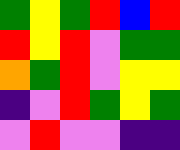[["green", "yellow", "green", "red", "blue", "red"], ["red", "yellow", "red", "violet", "green", "green"], ["orange", "green", "red", "violet", "yellow", "yellow"], ["indigo", "violet", "red", "green", "yellow", "green"], ["violet", "red", "violet", "violet", "indigo", "indigo"]]